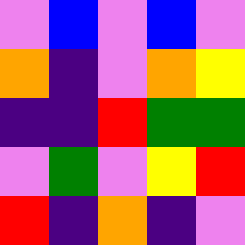[["violet", "blue", "violet", "blue", "violet"], ["orange", "indigo", "violet", "orange", "yellow"], ["indigo", "indigo", "red", "green", "green"], ["violet", "green", "violet", "yellow", "red"], ["red", "indigo", "orange", "indigo", "violet"]]